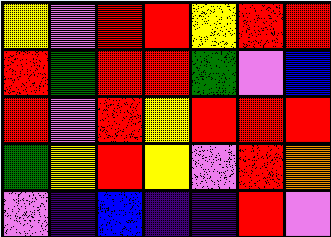[["yellow", "violet", "red", "red", "yellow", "red", "red"], ["red", "green", "red", "red", "green", "violet", "blue"], ["red", "violet", "red", "yellow", "red", "red", "red"], ["green", "yellow", "red", "yellow", "violet", "red", "orange"], ["violet", "indigo", "blue", "indigo", "indigo", "red", "violet"]]